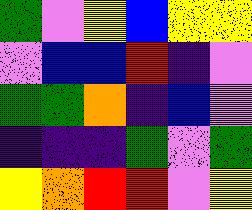[["green", "violet", "yellow", "blue", "yellow", "yellow"], ["violet", "blue", "blue", "red", "indigo", "violet"], ["green", "green", "orange", "indigo", "blue", "violet"], ["indigo", "indigo", "indigo", "green", "violet", "green"], ["yellow", "orange", "red", "red", "violet", "yellow"]]